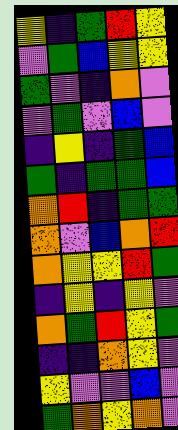[["yellow", "indigo", "green", "red", "yellow"], ["violet", "green", "blue", "yellow", "yellow"], ["green", "violet", "indigo", "orange", "violet"], ["violet", "green", "violet", "blue", "violet"], ["indigo", "yellow", "indigo", "green", "blue"], ["green", "indigo", "green", "green", "blue"], ["orange", "red", "indigo", "green", "green"], ["orange", "violet", "blue", "orange", "red"], ["orange", "yellow", "yellow", "red", "green"], ["indigo", "yellow", "indigo", "yellow", "violet"], ["orange", "green", "red", "yellow", "green"], ["indigo", "indigo", "orange", "yellow", "violet"], ["yellow", "violet", "violet", "blue", "violet"], ["green", "orange", "yellow", "orange", "violet"]]